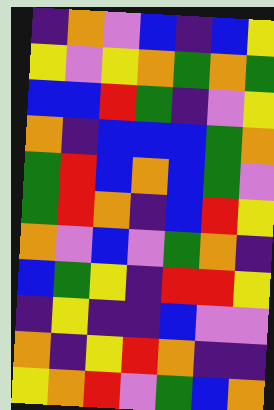[["indigo", "orange", "violet", "blue", "indigo", "blue", "yellow"], ["yellow", "violet", "yellow", "orange", "green", "orange", "green"], ["blue", "blue", "red", "green", "indigo", "violet", "yellow"], ["orange", "indigo", "blue", "blue", "blue", "green", "orange"], ["green", "red", "blue", "orange", "blue", "green", "violet"], ["green", "red", "orange", "indigo", "blue", "red", "yellow"], ["orange", "violet", "blue", "violet", "green", "orange", "indigo"], ["blue", "green", "yellow", "indigo", "red", "red", "yellow"], ["indigo", "yellow", "indigo", "indigo", "blue", "violet", "violet"], ["orange", "indigo", "yellow", "red", "orange", "indigo", "indigo"], ["yellow", "orange", "red", "violet", "green", "blue", "orange"]]